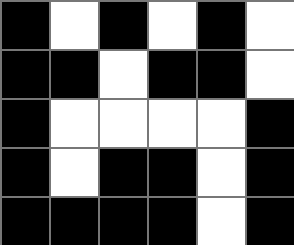[["black", "white", "black", "white", "black", "white"], ["black", "black", "white", "black", "black", "white"], ["black", "white", "white", "white", "white", "black"], ["black", "white", "black", "black", "white", "black"], ["black", "black", "black", "black", "white", "black"]]